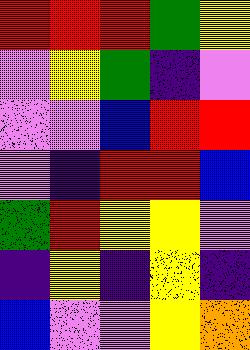[["red", "red", "red", "green", "yellow"], ["violet", "yellow", "green", "indigo", "violet"], ["violet", "violet", "blue", "red", "red"], ["violet", "indigo", "red", "red", "blue"], ["green", "red", "yellow", "yellow", "violet"], ["indigo", "yellow", "indigo", "yellow", "indigo"], ["blue", "violet", "violet", "yellow", "orange"]]